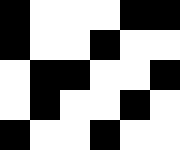[["black", "white", "white", "white", "black", "black"], ["black", "white", "white", "black", "white", "white"], ["white", "black", "black", "white", "white", "black"], ["white", "black", "white", "white", "black", "white"], ["black", "white", "white", "black", "white", "white"]]